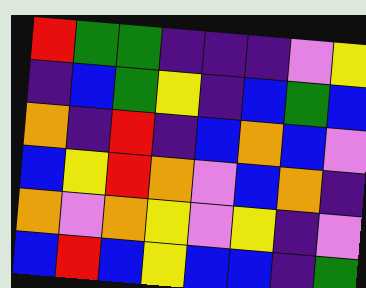[["red", "green", "green", "indigo", "indigo", "indigo", "violet", "yellow"], ["indigo", "blue", "green", "yellow", "indigo", "blue", "green", "blue"], ["orange", "indigo", "red", "indigo", "blue", "orange", "blue", "violet"], ["blue", "yellow", "red", "orange", "violet", "blue", "orange", "indigo"], ["orange", "violet", "orange", "yellow", "violet", "yellow", "indigo", "violet"], ["blue", "red", "blue", "yellow", "blue", "blue", "indigo", "green"]]